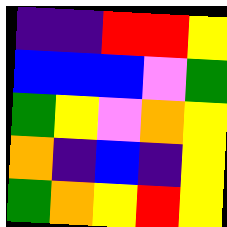[["indigo", "indigo", "red", "red", "yellow"], ["blue", "blue", "blue", "violet", "green"], ["green", "yellow", "violet", "orange", "yellow"], ["orange", "indigo", "blue", "indigo", "yellow"], ["green", "orange", "yellow", "red", "yellow"]]